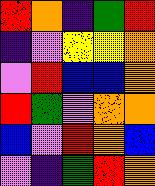[["red", "orange", "indigo", "green", "red"], ["indigo", "violet", "yellow", "yellow", "orange"], ["violet", "red", "blue", "blue", "orange"], ["red", "green", "violet", "orange", "orange"], ["blue", "violet", "red", "orange", "blue"], ["violet", "indigo", "green", "red", "orange"]]